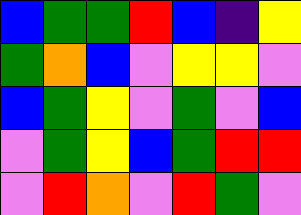[["blue", "green", "green", "red", "blue", "indigo", "yellow"], ["green", "orange", "blue", "violet", "yellow", "yellow", "violet"], ["blue", "green", "yellow", "violet", "green", "violet", "blue"], ["violet", "green", "yellow", "blue", "green", "red", "red"], ["violet", "red", "orange", "violet", "red", "green", "violet"]]